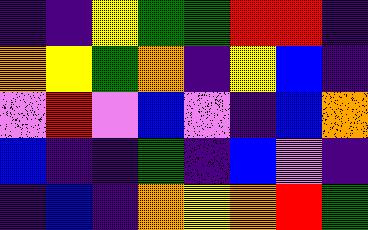[["indigo", "indigo", "yellow", "green", "green", "red", "red", "indigo"], ["orange", "yellow", "green", "orange", "indigo", "yellow", "blue", "indigo"], ["violet", "red", "violet", "blue", "violet", "indigo", "blue", "orange"], ["blue", "indigo", "indigo", "green", "indigo", "blue", "violet", "indigo"], ["indigo", "blue", "indigo", "orange", "yellow", "orange", "red", "green"]]